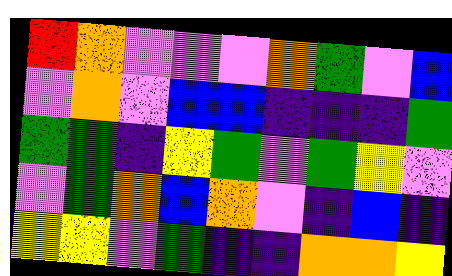[["red", "orange", "violet", "violet", "violet", "orange", "green", "violet", "blue"], ["violet", "orange", "violet", "blue", "blue", "indigo", "indigo", "indigo", "green"], ["green", "green", "indigo", "yellow", "green", "violet", "green", "yellow", "violet"], ["violet", "green", "orange", "blue", "orange", "violet", "indigo", "blue", "indigo"], ["yellow", "yellow", "violet", "green", "indigo", "indigo", "orange", "orange", "yellow"]]